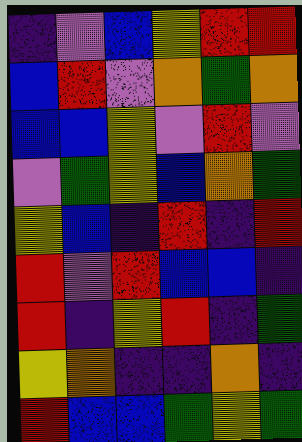[["indigo", "violet", "blue", "yellow", "red", "red"], ["blue", "red", "violet", "orange", "green", "orange"], ["blue", "blue", "yellow", "violet", "red", "violet"], ["violet", "green", "yellow", "blue", "orange", "green"], ["yellow", "blue", "indigo", "red", "indigo", "red"], ["red", "violet", "red", "blue", "blue", "indigo"], ["red", "indigo", "yellow", "red", "indigo", "green"], ["yellow", "orange", "indigo", "indigo", "orange", "indigo"], ["red", "blue", "blue", "green", "yellow", "green"]]